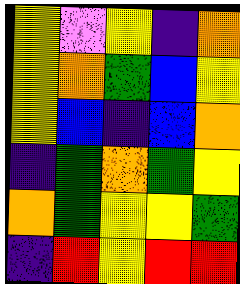[["yellow", "violet", "yellow", "indigo", "orange"], ["yellow", "orange", "green", "blue", "yellow"], ["yellow", "blue", "indigo", "blue", "orange"], ["indigo", "green", "orange", "green", "yellow"], ["orange", "green", "yellow", "yellow", "green"], ["indigo", "red", "yellow", "red", "red"]]